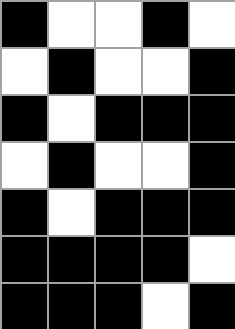[["black", "white", "white", "black", "white"], ["white", "black", "white", "white", "black"], ["black", "white", "black", "black", "black"], ["white", "black", "white", "white", "black"], ["black", "white", "black", "black", "black"], ["black", "black", "black", "black", "white"], ["black", "black", "black", "white", "black"]]